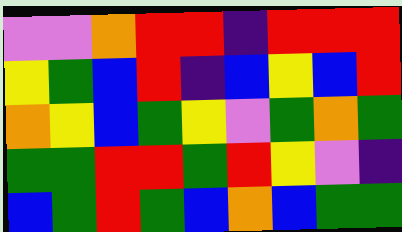[["violet", "violet", "orange", "red", "red", "indigo", "red", "red", "red"], ["yellow", "green", "blue", "red", "indigo", "blue", "yellow", "blue", "red"], ["orange", "yellow", "blue", "green", "yellow", "violet", "green", "orange", "green"], ["green", "green", "red", "red", "green", "red", "yellow", "violet", "indigo"], ["blue", "green", "red", "green", "blue", "orange", "blue", "green", "green"]]